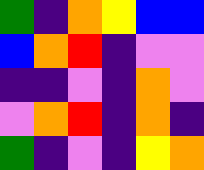[["green", "indigo", "orange", "yellow", "blue", "blue"], ["blue", "orange", "red", "indigo", "violet", "violet"], ["indigo", "indigo", "violet", "indigo", "orange", "violet"], ["violet", "orange", "red", "indigo", "orange", "indigo"], ["green", "indigo", "violet", "indigo", "yellow", "orange"]]